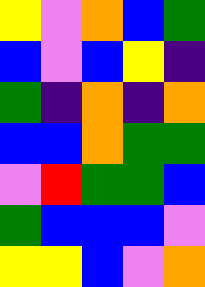[["yellow", "violet", "orange", "blue", "green"], ["blue", "violet", "blue", "yellow", "indigo"], ["green", "indigo", "orange", "indigo", "orange"], ["blue", "blue", "orange", "green", "green"], ["violet", "red", "green", "green", "blue"], ["green", "blue", "blue", "blue", "violet"], ["yellow", "yellow", "blue", "violet", "orange"]]